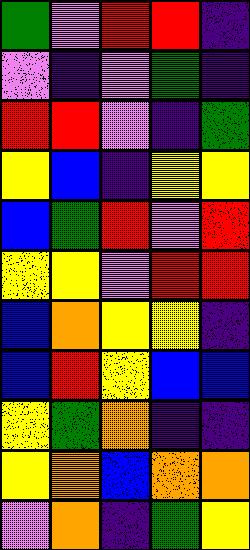[["green", "violet", "red", "red", "indigo"], ["violet", "indigo", "violet", "green", "indigo"], ["red", "red", "violet", "indigo", "green"], ["yellow", "blue", "indigo", "yellow", "yellow"], ["blue", "green", "red", "violet", "red"], ["yellow", "yellow", "violet", "red", "red"], ["blue", "orange", "yellow", "yellow", "indigo"], ["blue", "red", "yellow", "blue", "blue"], ["yellow", "green", "orange", "indigo", "indigo"], ["yellow", "orange", "blue", "orange", "orange"], ["violet", "orange", "indigo", "green", "yellow"]]